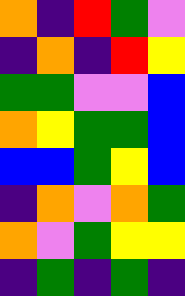[["orange", "indigo", "red", "green", "violet"], ["indigo", "orange", "indigo", "red", "yellow"], ["green", "green", "violet", "violet", "blue"], ["orange", "yellow", "green", "green", "blue"], ["blue", "blue", "green", "yellow", "blue"], ["indigo", "orange", "violet", "orange", "green"], ["orange", "violet", "green", "yellow", "yellow"], ["indigo", "green", "indigo", "green", "indigo"]]